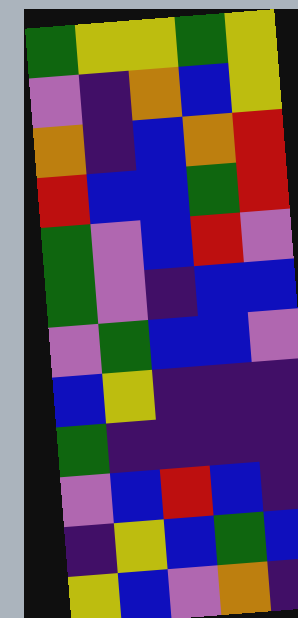[["green", "yellow", "yellow", "green", "yellow"], ["violet", "indigo", "orange", "blue", "yellow"], ["orange", "indigo", "blue", "orange", "red"], ["red", "blue", "blue", "green", "red"], ["green", "violet", "blue", "red", "violet"], ["green", "violet", "indigo", "blue", "blue"], ["violet", "green", "blue", "blue", "violet"], ["blue", "yellow", "indigo", "indigo", "indigo"], ["green", "indigo", "indigo", "indigo", "indigo"], ["violet", "blue", "red", "blue", "indigo"], ["indigo", "yellow", "blue", "green", "blue"], ["yellow", "blue", "violet", "orange", "indigo"]]